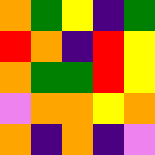[["orange", "green", "yellow", "indigo", "green"], ["red", "orange", "indigo", "red", "yellow"], ["orange", "green", "green", "red", "yellow"], ["violet", "orange", "orange", "yellow", "orange"], ["orange", "indigo", "orange", "indigo", "violet"]]